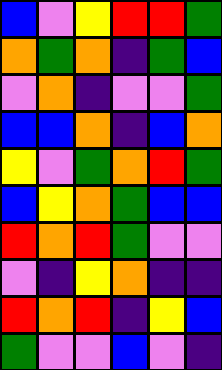[["blue", "violet", "yellow", "red", "red", "green"], ["orange", "green", "orange", "indigo", "green", "blue"], ["violet", "orange", "indigo", "violet", "violet", "green"], ["blue", "blue", "orange", "indigo", "blue", "orange"], ["yellow", "violet", "green", "orange", "red", "green"], ["blue", "yellow", "orange", "green", "blue", "blue"], ["red", "orange", "red", "green", "violet", "violet"], ["violet", "indigo", "yellow", "orange", "indigo", "indigo"], ["red", "orange", "red", "indigo", "yellow", "blue"], ["green", "violet", "violet", "blue", "violet", "indigo"]]